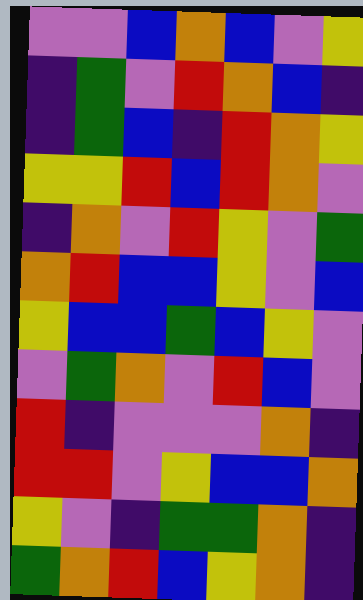[["violet", "violet", "blue", "orange", "blue", "violet", "yellow"], ["indigo", "green", "violet", "red", "orange", "blue", "indigo"], ["indigo", "green", "blue", "indigo", "red", "orange", "yellow"], ["yellow", "yellow", "red", "blue", "red", "orange", "violet"], ["indigo", "orange", "violet", "red", "yellow", "violet", "green"], ["orange", "red", "blue", "blue", "yellow", "violet", "blue"], ["yellow", "blue", "blue", "green", "blue", "yellow", "violet"], ["violet", "green", "orange", "violet", "red", "blue", "violet"], ["red", "indigo", "violet", "violet", "violet", "orange", "indigo"], ["red", "red", "violet", "yellow", "blue", "blue", "orange"], ["yellow", "violet", "indigo", "green", "green", "orange", "indigo"], ["green", "orange", "red", "blue", "yellow", "orange", "indigo"]]